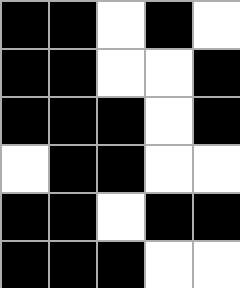[["black", "black", "white", "black", "white"], ["black", "black", "white", "white", "black"], ["black", "black", "black", "white", "black"], ["white", "black", "black", "white", "white"], ["black", "black", "white", "black", "black"], ["black", "black", "black", "white", "white"]]